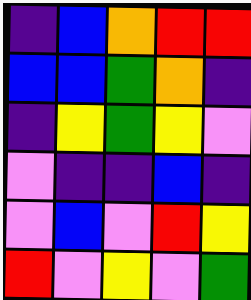[["indigo", "blue", "orange", "red", "red"], ["blue", "blue", "green", "orange", "indigo"], ["indigo", "yellow", "green", "yellow", "violet"], ["violet", "indigo", "indigo", "blue", "indigo"], ["violet", "blue", "violet", "red", "yellow"], ["red", "violet", "yellow", "violet", "green"]]